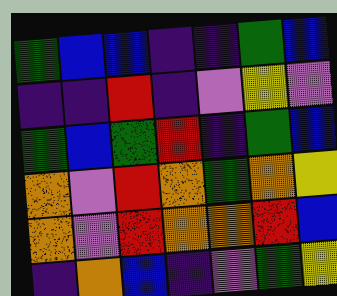[["green", "blue", "blue", "indigo", "indigo", "green", "blue"], ["indigo", "indigo", "red", "indigo", "violet", "yellow", "violet"], ["green", "blue", "green", "red", "indigo", "green", "blue"], ["orange", "violet", "red", "orange", "green", "orange", "yellow"], ["orange", "violet", "red", "orange", "orange", "red", "blue"], ["indigo", "orange", "blue", "indigo", "violet", "green", "yellow"]]